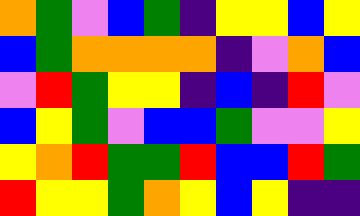[["orange", "green", "violet", "blue", "green", "indigo", "yellow", "yellow", "blue", "yellow"], ["blue", "green", "orange", "orange", "orange", "orange", "indigo", "violet", "orange", "blue"], ["violet", "red", "green", "yellow", "yellow", "indigo", "blue", "indigo", "red", "violet"], ["blue", "yellow", "green", "violet", "blue", "blue", "green", "violet", "violet", "yellow"], ["yellow", "orange", "red", "green", "green", "red", "blue", "blue", "red", "green"], ["red", "yellow", "yellow", "green", "orange", "yellow", "blue", "yellow", "indigo", "indigo"]]